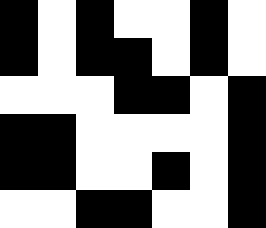[["black", "white", "black", "white", "white", "black", "white"], ["black", "white", "black", "black", "white", "black", "white"], ["white", "white", "white", "black", "black", "white", "black"], ["black", "black", "white", "white", "white", "white", "black"], ["black", "black", "white", "white", "black", "white", "black"], ["white", "white", "black", "black", "white", "white", "black"]]